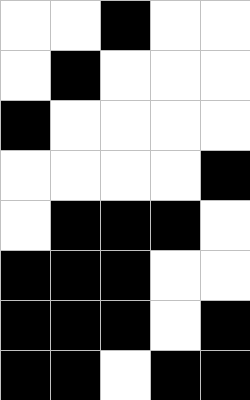[["white", "white", "black", "white", "white"], ["white", "black", "white", "white", "white"], ["black", "white", "white", "white", "white"], ["white", "white", "white", "white", "black"], ["white", "black", "black", "black", "white"], ["black", "black", "black", "white", "white"], ["black", "black", "black", "white", "black"], ["black", "black", "white", "black", "black"]]